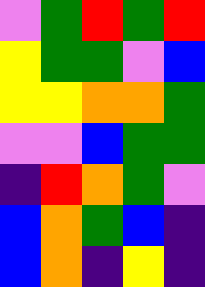[["violet", "green", "red", "green", "red"], ["yellow", "green", "green", "violet", "blue"], ["yellow", "yellow", "orange", "orange", "green"], ["violet", "violet", "blue", "green", "green"], ["indigo", "red", "orange", "green", "violet"], ["blue", "orange", "green", "blue", "indigo"], ["blue", "orange", "indigo", "yellow", "indigo"]]